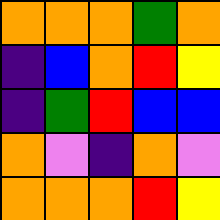[["orange", "orange", "orange", "green", "orange"], ["indigo", "blue", "orange", "red", "yellow"], ["indigo", "green", "red", "blue", "blue"], ["orange", "violet", "indigo", "orange", "violet"], ["orange", "orange", "orange", "red", "yellow"]]